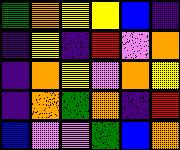[["green", "orange", "yellow", "yellow", "blue", "indigo"], ["indigo", "yellow", "indigo", "red", "violet", "orange"], ["indigo", "orange", "yellow", "violet", "orange", "yellow"], ["indigo", "orange", "green", "orange", "indigo", "red"], ["blue", "violet", "violet", "green", "blue", "orange"]]